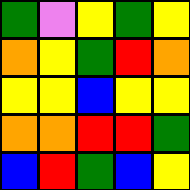[["green", "violet", "yellow", "green", "yellow"], ["orange", "yellow", "green", "red", "orange"], ["yellow", "yellow", "blue", "yellow", "yellow"], ["orange", "orange", "red", "red", "green"], ["blue", "red", "green", "blue", "yellow"]]